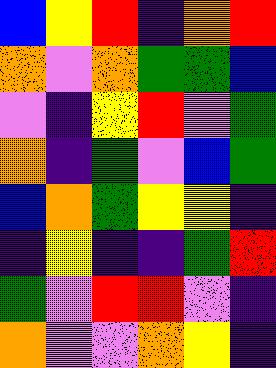[["blue", "yellow", "red", "indigo", "orange", "red"], ["orange", "violet", "orange", "green", "green", "blue"], ["violet", "indigo", "yellow", "red", "violet", "green"], ["orange", "indigo", "green", "violet", "blue", "green"], ["blue", "orange", "green", "yellow", "yellow", "indigo"], ["indigo", "yellow", "indigo", "indigo", "green", "red"], ["green", "violet", "red", "red", "violet", "indigo"], ["orange", "violet", "violet", "orange", "yellow", "indigo"]]